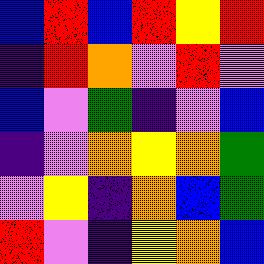[["blue", "red", "blue", "red", "yellow", "red"], ["indigo", "red", "orange", "violet", "red", "violet"], ["blue", "violet", "green", "indigo", "violet", "blue"], ["indigo", "violet", "orange", "yellow", "orange", "green"], ["violet", "yellow", "indigo", "orange", "blue", "green"], ["red", "violet", "indigo", "yellow", "orange", "blue"]]